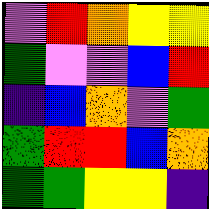[["violet", "red", "orange", "yellow", "yellow"], ["green", "violet", "violet", "blue", "red"], ["indigo", "blue", "orange", "violet", "green"], ["green", "red", "red", "blue", "orange"], ["green", "green", "yellow", "yellow", "indigo"]]